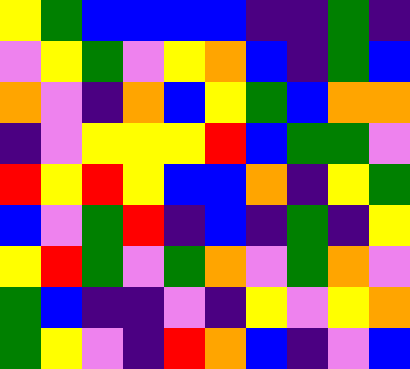[["yellow", "green", "blue", "blue", "blue", "blue", "indigo", "indigo", "green", "indigo"], ["violet", "yellow", "green", "violet", "yellow", "orange", "blue", "indigo", "green", "blue"], ["orange", "violet", "indigo", "orange", "blue", "yellow", "green", "blue", "orange", "orange"], ["indigo", "violet", "yellow", "yellow", "yellow", "red", "blue", "green", "green", "violet"], ["red", "yellow", "red", "yellow", "blue", "blue", "orange", "indigo", "yellow", "green"], ["blue", "violet", "green", "red", "indigo", "blue", "indigo", "green", "indigo", "yellow"], ["yellow", "red", "green", "violet", "green", "orange", "violet", "green", "orange", "violet"], ["green", "blue", "indigo", "indigo", "violet", "indigo", "yellow", "violet", "yellow", "orange"], ["green", "yellow", "violet", "indigo", "red", "orange", "blue", "indigo", "violet", "blue"]]